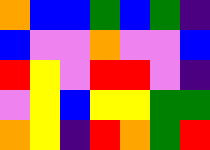[["orange", "blue", "blue", "green", "blue", "green", "indigo"], ["blue", "violet", "violet", "orange", "violet", "violet", "blue"], ["red", "yellow", "violet", "red", "red", "violet", "indigo"], ["violet", "yellow", "blue", "yellow", "yellow", "green", "green"], ["orange", "yellow", "indigo", "red", "orange", "green", "red"]]